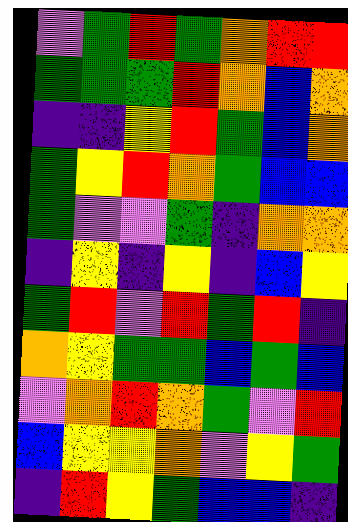[["violet", "green", "red", "green", "orange", "red", "red"], ["green", "green", "green", "red", "orange", "blue", "orange"], ["indigo", "indigo", "yellow", "red", "green", "blue", "orange"], ["green", "yellow", "red", "orange", "green", "blue", "blue"], ["green", "violet", "violet", "green", "indigo", "orange", "orange"], ["indigo", "yellow", "indigo", "yellow", "indigo", "blue", "yellow"], ["green", "red", "violet", "red", "green", "red", "indigo"], ["orange", "yellow", "green", "green", "blue", "green", "blue"], ["violet", "orange", "red", "orange", "green", "violet", "red"], ["blue", "yellow", "yellow", "orange", "violet", "yellow", "green"], ["indigo", "red", "yellow", "green", "blue", "blue", "indigo"]]